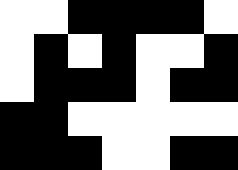[["white", "white", "black", "black", "black", "black", "white"], ["white", "black", "white", "black", "white", "white", "black"], ["white", "black", "black", "black", "white", "black", "black"], ["black", "black", "white", "white", "white", "white", "white"], ["black", "black", "black", "white", "white", "black", "black"]]